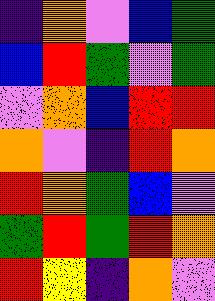[["indigo", "orange", "violet", "blue", "green"], ["blue", "red", "green", "violet", "green"], ["violet", "orange", "blue", "red", "red"], ["orange", "violet", "indigo", "red", "orange"], ["red", "orange", "green", "blue", "violet"], ["green", "red", "green", "red", "orange"], ["red", "yellow", "indigo", "orange", "violet"]]